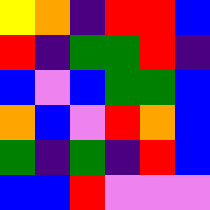[["yellow", "orange", "indigo", "red", "red", "blue"], ["red", "indigo", "green", "green", "red", "indigo"], ["blue", "violet", "blue", "green", "green", "blue"], ["orange", "blue", "violet", "red", "orange", "blue"], ["green", "indigo", "green", "indigo", "red", "blue"], ["blue", "blue", "red", "violet", "violet", "violet"]]